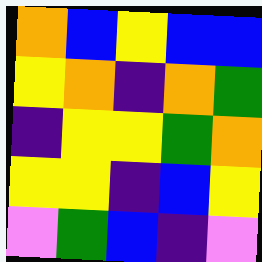[["orange", "blue", "yellow", "blue", "blue"], ["yellow", "orange", "indigo", "orange", "green"], ["indigo", "yellow", "yellow", "green", "orange"], ["yellow", "yellow", "indigo", "blue", "yellow"], ["violet", "green", "blue", "indigo", "violet"]]